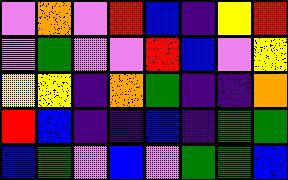[["violet", "orange", "violet", "red", "blue", "indigo", "yellow", "red"], ["violet", "green", "violet", "violet", "red", "blue", "violet", "yellow"], ["yellow", "yellow", "indigo", "orange", "green", "indigo", "indigo", "orange"], ["red", "blue", "indigo", "indigo", "blue", "indigo", "green", "green"], ["blue", "green", "violet", "blue", "violet", "green", "green", "blue"]]